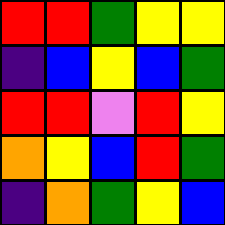[["red", "red", "green", "yellow", "yellow"], ["indigo", "blue", "yellow", "blue", "green"], ["red", "red", "violet", "red", "yellow"], ["orange", "yellow", "blue", "red", "green"], ["indigo", "orange", "green", "yellow", "blue"]]